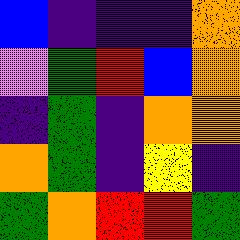[["blue", "indigo", "indigo", "indigo", "orange"], ["violet", "green", "red", "blue", "orange"], ["indigo", "green", "indigo", "orange", "orange"], ["orange", "green", "indigo", "yellow", "indigo"], ["green", "orange", "red", "red", "green"]]